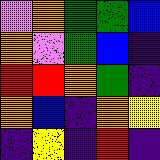[["violet", "orange", "green", "green", "blue"], ["orange", "violet", "green", "blue", "indigo"], ["red", "red", "orange", "green", "indigo"], ["orange", "blue", "indigo", "orange", "yellow"], ["indigo", "yellow", "indigo", "red", "indigo"]]